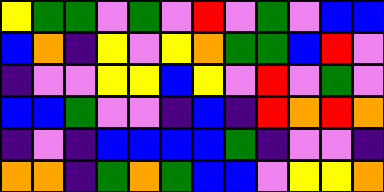[["yellow", "green", "green", "violet", "green", "violet", "red", "violet", "green", "violet", "blue", "blue"], ["blue", "orange", "indigo", "yellow", "violet", "yellow", "orange", "green", "green", "blue", "red", "violet"], ["indigo", "violet", "violet", "yellow", "yellow", "blue", "yellow", "violet", "red", "violet", "green", "violet"], ["blue", "blue", "green", "violet", "violet", "indigo", "blue", "indigo", "red", "orange", "red", "orange"], ["indigo", "violet", "indigo", "blue", "blue", "blue", "blue", "green", "indigo", "violet", "violet", "indigo"], ["orange", "orange", "indigo", "green", "orange", "green", "blue", "blue", "violet", "yellow", "yellow", "orange"]]